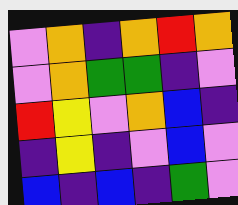[["violet", "orange", "indigo", "orange", "red", "orange"], ["violet", "orange", "green", "green", "indigo", "violet"], ["red", "yellow", "violet", "orange", "blue", "indigo"], ["indigo", "yellow", "indigo", "violet", "blue", "violet"], ["blue", "indigo", "blue", "indigo", "green", "violet"]]